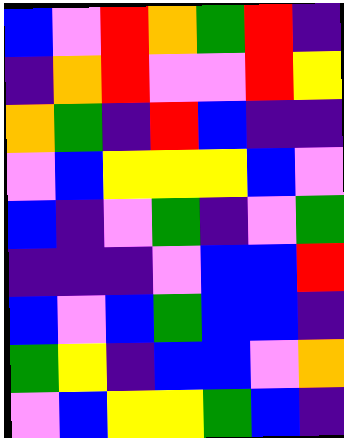[["blue", "violet", "red", "orange", "green", "red", "indigo"], ["indigo", "orange", "red", "violet", "violet", "red", "yellow"], ["orange", "green", "indigo", "red", "blue", "indigo", "indigo"], ["violet", "blue", "yellow", "yellow", "yellow", "blue", "violet"], ["blue", "indigo", "violet", "green", "indigo", "violet", "green"], ["indigo", "indigo", "indigo", "violet", "blue", "blue", "red"], ["blue", "violet", "blue", "green", "blue", "blue", "indigo"], ["green", "yellow", "indigo", "blue", "blue", "violet", "orange"], ["violet", "blue", "yellow", "yellow", "green", "blue", "indigo"]]